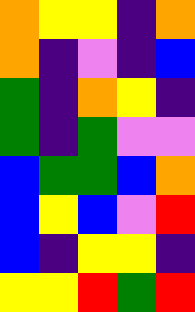[["orange", "yellow", "yellow", "indigo", "orange"], ["orange", "indigo", "violet", "indigo", "blue"], ["green", "indigo", "orange", "yellow", "indigo"], ["green", "indigo", "green", "violet", "violet"], ["blue", "green", "green", "blue", "orange"], ["blue", "yellow", "blue", "violet", "red"], ["blue", "indigo", "yellow", "yellow", "indigo"], ["yellow", "yellow", "red", "green", "red"]]